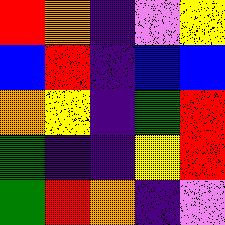[["red", "orange", "indigo", "violet", "yellow"], ["blue", "red", "indigo", "blue", "blue"], ["orange", "yellow", "indigo", "green", "red"], ["green", "indigo", "indigo", "yellow", "red"], ["green", "red", "orange", "indigo", "violet"]]